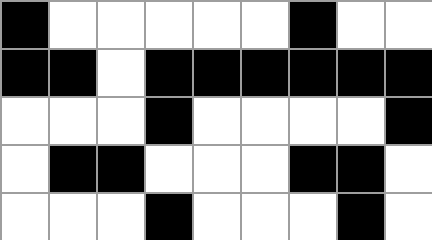[["black", "white", "white", "white", "white", "white", "black", "white", "white"], ["black", "black", "white", "black", "black", "black", "black", "black", "black"], ["white", "white", "white", "black", "white", "white", "white", "white", "black"], ["white", "black", "black", "white", "white", "white", "black", "black", "white"], ["white", "white", "white", "black", "white", "white", "white", "black", "white"]]